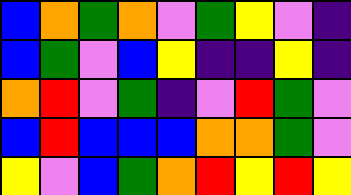[["blue", "orange", "green", "orange", "violet", "green", "yellow", "violet", "indigo"], ["blue", "green", "violet", "blue", "yellow", "indigo", "indigo", "yellow", "indigo"], ["orange", "red", "violet", "green", "indigo", "violet", "red", "green", "violet"], ["blue", "red", "blue", "blue", "blue", "orange", "orange", "green", "violet"], ["yellow", "violet", "blue", "green", "orange", "red", "yellow", "red", "yellow"]]